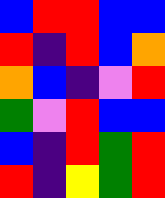[["blue", "red", "red", "blue", "blue"], ["red", "indigo", "red", "blue", "orange"], ["orange", "blue", "indigo", "violet", "red"], ["green", "violet", "red", "blue", "blue"], ["blue", "indigo", "red", "green", "red"], ["red", "indigo", "yellow", "green", "red"]]